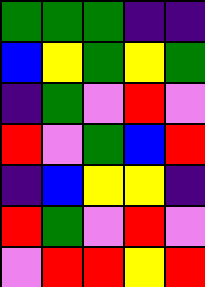[["green", "green", "green", "indigo", "indigo"], ["blue", "yellow", "green", "yellow", "green"], ["indigo", "green", "violet", "red", "violet"], ["red", "violet", "green", "blue", "red"], ["indigo", "blue", "yellow", "yellow", "indigo"], ["red", "green", "violet", "red", "violet"], ["violet", "red", "red", "yellow", "red"]]